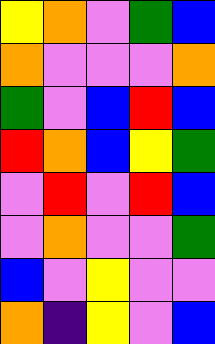[["yellow", "orange", "violet", "green", "blue"], ["orange", "violet", "violet", "violet", "orange"], ["green", "violet", "blue", "red", "blue"], ["red", "orange", "blue", "yellow", "green"], ["violet", "red", "violet", "red", "blue"], ["violet", "orange", "violet", "violet", "green"], ["blue", "violet", "yellow", "violet", "violet"], ["orange", "indigo", "yellow", "violet", "blue"]]